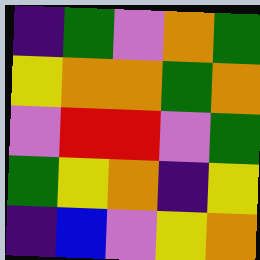[["indigo", "green", "violet", "orange", "green"], ["yellow", "orange", "orange", "green", "orange"], ["violet", "red", "red", "violet", "green"], ["green", "yellow", "orange", "indigo", "yellow"], ["indigo", "blue", "violet", "yellow", "orange"]]